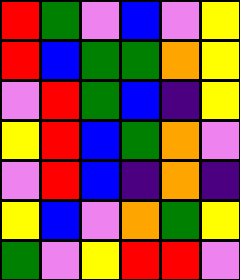[["red", "green", "violet", "blue", "violet", "yellow"], ["red", "blue", "green", "green", "orange", "yellow"], ["violet", "red", "green", "blue", "indigo", "yellow"], ["yellow", "red", "blue", "green", "orange", "violet"], ["violet", "red", "blue", "indigo", "orange", "indigo"], ["yellow", "blue", "violet", "orange", "green", "yellow"], ["green", "violet", "yellow", "red", "red", "violet"]]